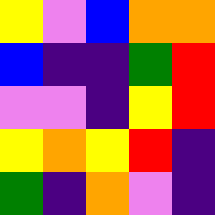[["yellow", "violet", "blue", "orange", "orange"], ["blue", "indigo", "indigo", "green", "red"], ["violet", "violet", "indigo", "yellow", "red"], ["yellow", "orange", "yellow", "red", "indigo"], ["green", "indigo", "orange", "violet", "indigo"]]